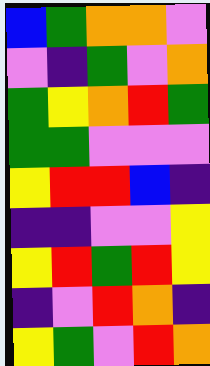[["blue", "green", "orange", "orange", "violet"], ["violet", "indigo", "green", "violet", "orange"], ["green", "yellow", "orange", "red", "green"], ["green", "green", "violet", "violet", "violet"], ["yellow", "red", "red", "blue", "indigo"], ["indigo", "indigo", "violet", "violet", "yellow"], ["yellow", "red", "green", "red", "yellow"], ["indigo", "violet", "red", "orange", "indigo"], ["yellow", "green", "violet", "red", "orange"]]